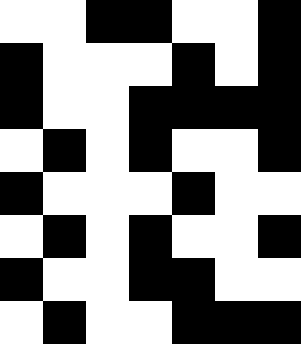[["white", "white", "black", "black", "white", "white", "black"], ["black", "white", "white", "white", "black", "white", "black"], ["black", "white", "white", "black", "black", "black", "black"], ["white", "black", "white", "black", "white", "white", "black"], ["black", "white", "white", "white", "black", "white", "white"], ["white", "black", "white", "black", "white", "white", "black"], ["black", "white", "white", "black", "black", "white", "white"], ["white", "black", "white", "white", "black", "black", "black"]]